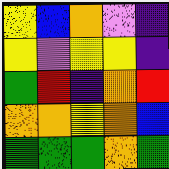[["yellow", "blue", "orange", "violet", "indigo"], ["yellow", "violet", "yellow", "yellow", "indigo"], ["green", "red", "indigo", "orange", "red"], ["orange", "orange", "yellow", "orange", "blue"], ["green", "green", "green", "orange", "green"]]